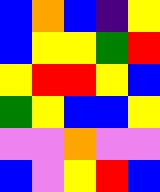[["blue", "orange", "blue", "indigo", "yellow"], ["blue", "yellow", "yellow", "green", "red"], ["yellow", "red", "red", "yellow", "blue"], ["green", "yellow", "blue", "blue", "yellow"], ["violet", "violet", "orange", "violet", "violet"], ["blue", "violet", "yellow", "red", "blue"]]